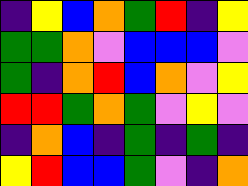[["indigo", "yellow", "blue", "orange", "green", "red", "indigo", "yellow"], ["green", "green", "orange", "violet", "blue", "blue", "blue", "violet"], ["green", "indigo", "orange", "red", "blue", "orange", "violet", "yellow"], ["red", "red", "green", "orange", "green", "violet", "yellow", "violet"], ["indigo", "orange", "blue", "indigo", "green", "indigo", "green", "indigo"], ["yellow", "red", "blue", "blue", "green", "violet", "indigo", "orange"]]